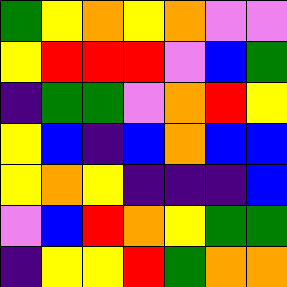[["green", "yellow", "orange", "yellow", "orange", "violet", "violet"], ["yellow", "red", "red", "red", "violet", "blue", "green"], ["indigo", "green", "green", "violet", "orange", "red", "yellow"], ["yellow", "blue", "indigo", "blue", "orange", "blue", "blue"], ["yellow", "orange", "yellow", "indigo", "indigo", "indigo", "blue"], ["violet", "blue", "red", "orange", "yellow", "green", "green"], ["indigo", "yellow", "yellow", "red", "green", "orange", "orange"]]